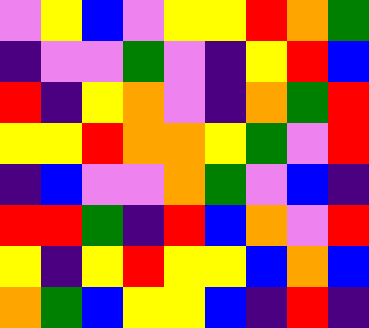[["violet", "yellow", "blue", "violet", "yellow", "yellow", "red", "orange", "green"], ["indigo", "violet", "violet", "green", "violet", "indigo", "yellow", "red", "blue"], ["red", "indigo", "yellow", "orange", "violet", "indigo", "orange", "green", "red"], ["yellow", "yellow", "red", "orange", "orange", "yellow", "green", "violet", "red"], ["indigo", "blue", "violet", "violet", "orange", "green", "violet", "blue", "indigo"], ["red", "red", "green", "indigo", "red", "blue", "orange", "violet", "red"], ["yellow", "indigo", "yellow", "red", "yellow", "yellow", "blue", "orange", "blue"], ["orange", "green", "blue", "yellow", "yellow", "blue", "indigo", "red", "indigo"]]